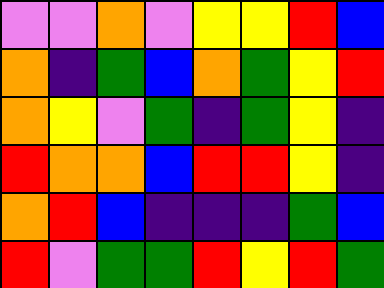[["violet", "violet", "orange", "violet", "yellow", "yellow", "red", "blue"], ["orange", "indigo", "green", "blue", "orange", "green", "yellow", "red"], ["orange", "yellow", "violet", "green", "indigo", "green", "yellow", "indigo"], ["red", "orange", "orange", "blue", "red", "red", "yellow", "indigo"], ["orange", "red", "blue", "indigo", "indigo", "indigo", "green", "blue"], ["red", "violet", "green", "green", "red", "yellow", "red", "green"]]